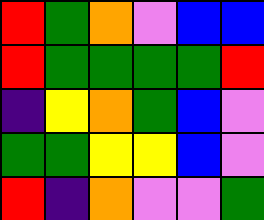[["red", "green", "orange", "violet", "blue", "blue"], ["red", "green", "green", "green", "green", "red"], ["indigo", "yellow", "orange", "green", "blue", "violet"], ["green", "green", "yellow", "yellow", "blue", "violet"], ["red", "indigo", "orange", "violet", "violet", "green"]]